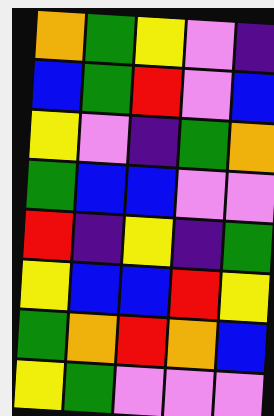[["orange", "green", "yellow", "violet", "indigo"], ["blue", "green", "red", "violet", "blue"], ["yellow", "violet", "indigo", "green", "orange"], ["green", "blue", "blue", "violet", "violet"], ["red", "indigo", "yellow", "indigo", "green"], ["yellow", "blue", "blue", "red", "yellow"], ["green", "orange", "red", "orange", "blue"], ["yellow", "green", "violet", "violet", "violet"]]